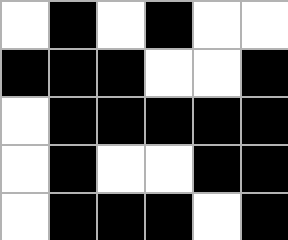[["white", "black", "white", "black", "white", "white"], ["black", "black", "black", "white", "white", "black"], ["white", "black", "black", "black", "black", "black"], ["white", "black", "white", "white", "black", "black"], ["white", "black", "black", "black", "white", "black"]]